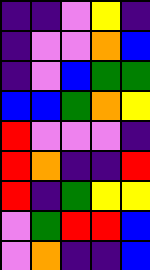[["indigo", "indigo", "violet", "yellow", "indigo"], ["indigo", "violet", "violet", "orange", "blue"], ["indigo", "violet", "blue", "green", "green"], ["blue", "blue", "green", "orange", "yellow"], ["red", "violet", "violet", "violet", "indigo"], ["red", "orange", "indigo", "indigo", "red"], ["red", "indigo", "green", "yellow", "yellow"], ["violet", "green", "red", "red", "blue"], ["violet", "orange", "indigo", "indigo", "blue"]]